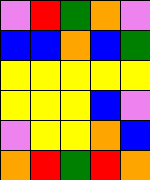[["violet", "red", "green", "orange", "violet"], ["blue", "blue", "orange", "blue", "green"], ["yellow", "yellow", "yellow", "yellow", "yellow"], ["yellow", "yellow", "yellow", "blue", "violet"], ["violet", "yellow", "yellow", "orange", "blue"], ["orange", "red", "green", "red", "orange"]]